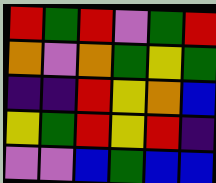[["red", "green", "red", "violet", "green", "red"], ["orange", "violet", "orange", "green", "yellow", "green"], ["indigo", "indigo", "red", "yellow", "orange", "blue"], ["yellow", "green", "red", "yellow", "red", "indigo"], ["violet", "violet", "blue", "green", "blue", "blue"]]